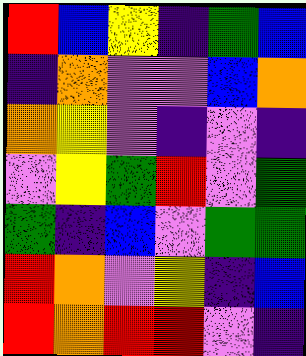[["red", "blue", "yellow", "indigo", "green", "blue"], ["indigo", "orange", "violet", "violet", "blue", "orange"], ["orange", "yellow", "violet", "indigo", "violet", "indigo"], ["violet", "yellow", "green", "red", "violet", "green"], ["green", "indigo", "blue", "violet", "green", "green"], ["red", "orange", "violet", "yellow", "indigo", "blue"], ["red", "orange", "red", "red", "violet", "indigo"]]